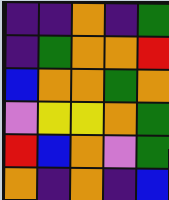[["indigo", "indigo", "orange", "indigo", "green"], ["indigo", "green", "orange", "orange", "red"], ["blue", "orange", "orange", "green", "orange"], ["violet", "yellow", "yellow", "orange", "green"], ["red", "blue", "orange", "violet", "green"], ["orange", "indigo", "orange", "indigo", "blue"]]